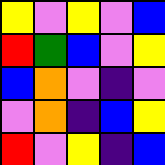[["yellow", "violet", "yellow", "violet", "blue"], ["red", "green", "blue", "violet", "yellow"], ["blue", "orange", "violet", "indigo", "violet"], ["violet", "orange", "indigo", "blue", "yellow"], ["red", "violet", "yellow", "indigo", "blue"]]